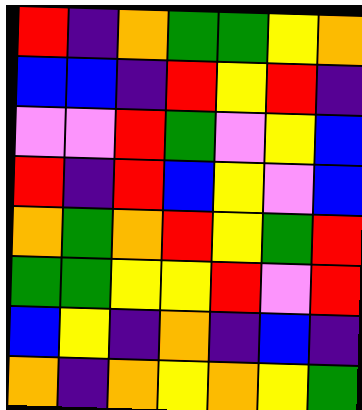[["red", "indigo", "orange", "green", "green", "yellow", "orange"], ["blue", "blue", "indigo", "red", "yellow", "red", "indigo"], ["violet", "violet", "red", "green", "violet", "yellow", "blue"], ["red", "indigo", "red", "blue", "yellow", "violet", "blue"], ["orange", "green", "orange", "red", "yellow", "green", "red"], ["green", "green", "yellow", "yellow", "red", "violet", "red"], ["blue", "yellow", "indigo", "orange", "indigo", "blue", "indigo"], ["orange", "indigo", "orange", "yellow", "orange", "yellow", "green"]]